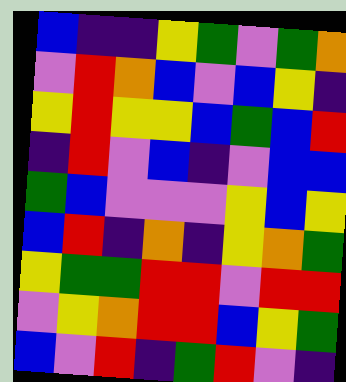[["blue", "indigo", "indigo", "yellow", "green", "violet", "green", "orange"], ["violet", "red", "orange", "blue", "violet", "blue", "yellow", "indigo"], ["yellow", "red", "yellow", "yellow", "blue", "green", "blue", "red"], ["indigo", "red", "violet", "blue", "indigo", "violet", "blue", "blue"], ["green", "blue", "violet", "violet", "violet", "yellow", "blue", "yellow"], ["blue", "red", "indigo", "orange", "indigo", "yellow", "orange", "green"], ["yellow", "green", "green", "red", "red", "violet", "red", "red"], ["violet", "yellow", "orange", "red", "red", "blue", "yellow", "green"], ["blue", "violet", "red", "indigo", "green", "red", "violet", "indigo"]]